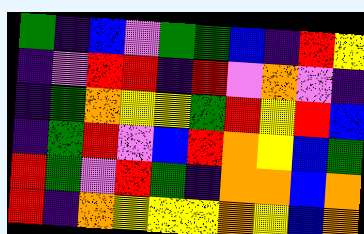[["green", "indigo", "blue", "violet", "green", "green", "blue", "indigo", "red", "yellow"], ["indigo", "violet", "red", "red", "indigo", "red", "violet", "orange", "violet", "indigo"], ["indigo", "green", "orange", "yellow", "yellow", "green", "red", "yellow", "red", "blue"], ["indigo", "green", "red", "violet", "blue", "red", "orange", "yellow", "blue", "green"], ["red", "green", "violet", "red", "green", "indigo", "orange", "orange", "blue", "orange"], ["red", "indigo", "orange", "yellow", "yellow", "yellow", "orange", "yellow", "blue", "orange"]]